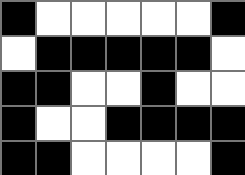[["black", "white", "white", "white", "white", "white", "black"], ["white", "black", "black", "black", "black", "black", "white"], ["black", "black", "white", "white", "black", "white", "white"], ["black", "white", "white", "black", "black", "black", "black"], ["black", "black", "white", "white", "white", "white", "black"]]